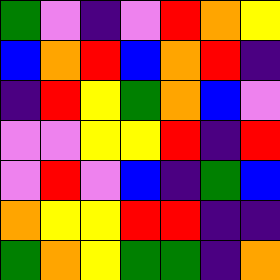[["green", "violet", "indigo", "violet", "red", "orange", "yellow"], ["blue", "orange", "red", "blue", "orange", "red", "indigo"], ["indigo", "red", "yellow", "green", "orange", "blue", "violet"], ["violet", "violet", "yellow", "yellow", "red", "indigo", "red"], ["violet", "red", "violet", "blue", "indigo", "green", "blue"], ["orange", "yellow", "yellow", "red", "red", "indigo", "indigo"], ["green", "orange", "yellow", "green", "green", "indigo", "orange"]]